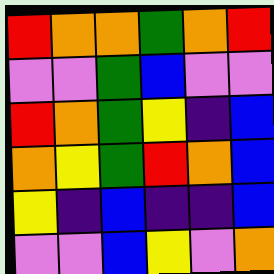[["red", "orange", "orange", "green", "orange", "red"], ["violet", "violet", "green", "blue", "violet", "violet"], ["red", "orange", "green", "yellow", "indigo", "blue"], ["orange", "yellow", "green", "red", "orange", "blue"], ["yellow", "indigo", "blue", "indigo", "indigo", "blue"], ["violet", "violet", "blue", "yellow", "violet", "orange"]]